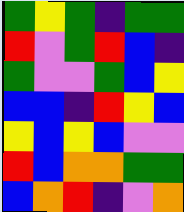[["green", "yellow", "green", "indigo", "green", "green"], ["red", "violet", "green", "red", "blue", "indigo"], ["green", "violet", "violet", "green", "blue", "yellow"], ["blue", "blue", "indigo", "red", "yellow", "blue"], ["yellow", "blue", "yellow", "blue", "violet", "violet"], ["red", "blue", "orange", "orange", "green", "green"], ["blue", "orange", "red", "indigo", "violet", "orange"]]